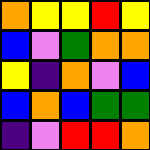[["orange", "yellow", "yellow", "red", "yellow"], ["blue", "violet", "green", "orange", "orange"], ["yellow", "indigo", "orange", "violet", "blue"], ["blue", "orange", "blue", "green", "green"], ["indigo", "violet", "red", "red", "orange"]]